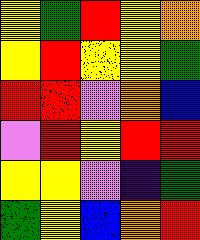[["yellow", "green", "red", "yellow", "orange"], ["yellow", "red", "yellow", "yellow", "green"], ["red", "red", "violet", "orange", "blue"], ["violet", "red", "yellow", "red", "red"], ["yellow", "yellow", "violet", "indigo", "green"], ["green", "yellow", "blue", "orange", "red"]]